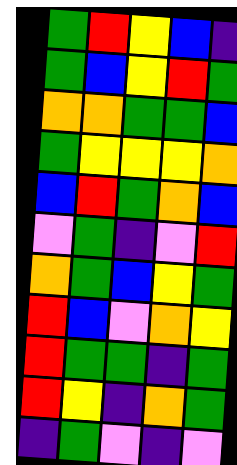[["green", "red", "yellow", "blue", "indigo"], ["green", "blue", "yellow", "red", "green"], ["orange", "orange", "green", "green", "blue"], ["green", "yellow", "yellow", "yellow", "orange"], ["blue", "red", "green", "orange", "blue"], ["violet", "green", "indigo", "violet", "red"], ["orange", "green", "blue", "yellow", "green"], ["red", "blue", "violet", "orange", "yellow"], ["red", "green", "green", "indigo", "green"], ["red", "yellow", "indigo", "orange", "green"], ["indigo", "green", "violet", "indigo", "violet"]]